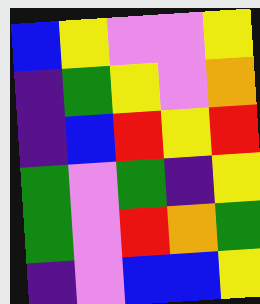[["blue", "yellow", "violet", "violet", "yellow"], ["indigo", "green", "yellow", "violet", "orange"], ["indigo", "blue", "red", "yellow", "red"], ["green", "violet", "green", "indigo", "yellow"], ["green", "violet", "red", "orange", "green"], ["indigo", "violet", "blue", "blue", "yellow"]]